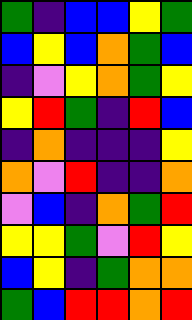[["green", "indigo", "blue", "blue", "yellow", "green"], ["blue", "yellow", "blue", "orange", "green", "blue"], ["indigo", "violet", "yellow", "orange", "green", "yellow"], ["yellow", "red", "green", "indigo", "red", "blue"], ["indigo", "orange", "indigo", "indigo", "indigo", "yellow"], ["orange", "violet", "red", "indigo", "indigo", "orange"], ["violet", "blue", "indigo", "orange", "green", "red"], ["yellow", "yellow", "green", "violet", "red", "yellow"], ["blue", "yellow", "indigo", "green", "orange", "orange"], ["green", "blue", "red", "red", "orange", "red"]]